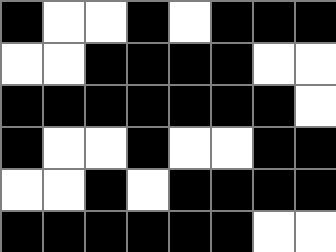[["black", "white", "white", "black", "white", "black", "black", "black"], ["white", "white", "black", "black", "black", "black", "white", "white"], ["black", "black", "black", "black", "black", "black", "black", "white"], ["black", "white", "white", "black", "white", "white", "black", "black"], ["white", "white", "black", "white", "black", "black", "black", "black"], ["black", "black", "black", "black", "black", "black", "white", "white"]]